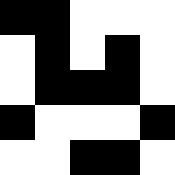[["black", "black", "white", "white", "white"], ["white", "black", "white", "black", "white"], ["white", "black", "black", "black", "white"], ["black", "white", "white", "white", "black"], ["white", "white", "black", "black", "white"]]